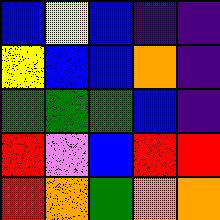[["blue", "yellow", "blue", "indigo", "indigo"], ["yellow", "blue", "blue", "orange", "indigo"], ["green", "green", "green", "blue", "indigo"], ["red", "violet", "blue", "red", "red"], ["red", "orange", "green", "orange", "orange"]]